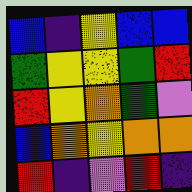[["blue", "indigo", "yellow", "blue", "blue"], ["green", "yellow", "yellow", "green", "red"], ["red", "yellow", "orange", "green", "violet"], ["blue", "orange", "yellow", "orange", "orange"], ["red", "indigo", "violet", "red", "indigo"]]